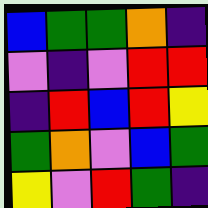[["blue", "green", "green", "orange", "indigo"], ["violet", "indigo", "violet", "red", "red"], ["indigo", "red", "blue", "red", "yellow"], ["green", "orange", "violet", "blue", "green"], ["yellow", "violet", "red", "green", "indigo"]]